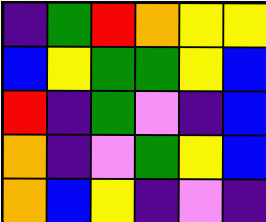[["indigo", "green", "red", "orange", "yellow", "yellow"], ["blue", "yellow", "green", "green", "yellow", "blue"], ["red", "indigo", "green", "violet", "indigo", "blue"], ["orange", "indigo", "violet", "green", "yellow", "blue"], ["orange", "blue", "yellow", "indigo", "violet", "indigo"]]